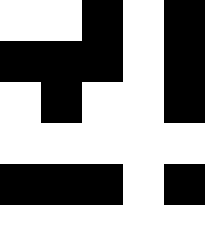[["white", "white", "black", "white", "black"], ["black", "black", "black", "white", "black"], ["white", "black", "white", "white", "black"], ["white", "white", "white", "white", "white"], ["black", "black", "black", "white", "black"], ["white", "white", "white", "white", "white"]]